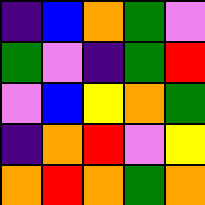[["indigo", "blue", "orange", "green", "violet"], ["green", "violet", "indigo", "green", "red"], ["violet", "blue", "yellow", "orange", "green"], ["indigo", "orange", "red", "violet", "yellow"], ["orange", "red", "orange", "green", "orange"]]